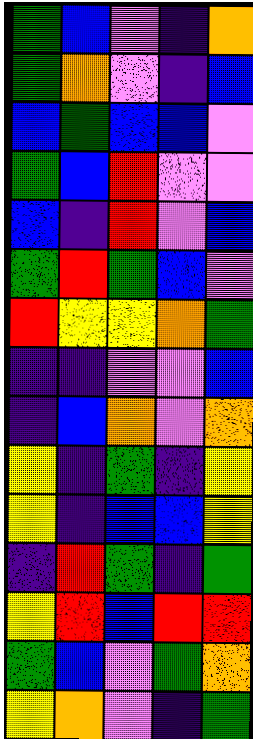[["green", "blue", "violet", "indigo", "orange"], ["green", "orange", "violet", "indigo", "blue"], ["blue", "green", "blue", "blue", "violet"], ["green", "blue", "red", "violet", "violet"], ["blue", "indigo", "red", "violet", "blue"], ["green", "red", "green", "blue", "violet"], ["red", "yellow", "yellow", "orange", "green"], ["indigo", "indigo", "violet", "violet", "blue"], ["indigo", "blue", "orange", "violet", "orange"], ["yellow", "indigo", "green", "indigo", "yellow"], ["yellow", "indigo", "blue", "blue", "yellow"], ["indigo", "red", "green", "indigo", "green"], ["yellow", "red", "blue", "red", "red"], ["green", "blue", "violet", "green", "orange"], ["yellow", "orange", "violet", "indigo", "green"]]